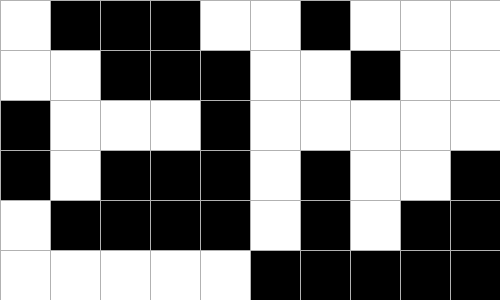[["white", "black", "black", "black", "white", "white", "black", "white", "white", "white"], ["white", "white", "black", "black", "black", "white", "white", "black", "white", "white"], ["black", "white", "white", "white", "black", "white", "white", "white", "white", "white"], ["black", "white", "black", "black", "black", "white", "black", "white", "white", "black"], ["white", "black", "black", "black", "black", "white", "black", "white", "black", "black"], ["white", "white", "white", "white", "white", "black", "black", "black", "black", "black"]]